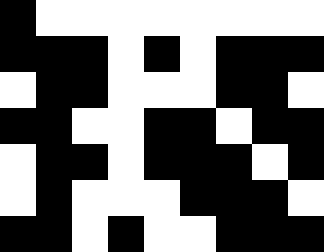[["black", "white", "white", "white", "white", "white", "white", "white", "white"], ["black", "black", "black", "white", "black", "white", "black", "black", "black"], ["white", "black", "black", "white", "white", "white", "black", "black", "white"], ["black", "black", "white", "white", "black", "black", "white", "black", "black"], ["white", "black", "black", "white", "black", "black", "black", "white", "black"], ["white", "black", "white", "white", "white", "black", "black", "black", "white"], ["black", "black", "white", "black", "white", "white", "black", "black", "black"]]